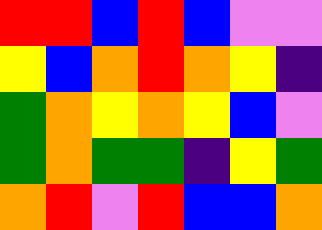[["red", "red", "blue", "red", "blue", "violet", "violet"], ["yellow", "blue", "orange", "red", "orange", "yellow", "indigo"], ["green", "orange", "yellow", "orange", "yellow", "blue", "violet"], ["green", "orange", "green", "green", "indigo", "yellow", "green"], ["orange", "red", "violet", "red", "blue", "blue", "orange"]]